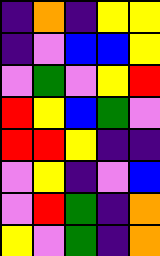[["indigo", "orange", "indigo", "yellow", "yellow"], ["indigo", "violet", "blue", "blue", "yellow"], ["violet", "green", "violet", "yellow", "red"], ["red", "yellow", "blue", "green", "violet"], ["red", "red", "yellow", "indigo", "indigo"], ["violet", "yellow", "indigo", "violet", "blue"], ["violet", "red", "green", "indigo", "orange"], ["yellow", "violet", "green", "indigo", "orange"]]